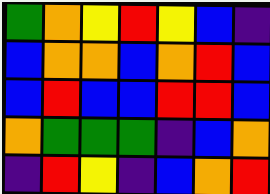[["green", "orange", "yellow", "red", "yellow", "blue", "indigo"], ["blue", "orange", "orange", "blue", "orange", "red", "blue"], ["blue", "red", "blue", "blue", "red", "red", "blue"], ["orange", "green", "green", "green", "indigo", "blue", "orange"], ["indigo", "red", "yellow", "indigo", "blue", "orange", "red"]]